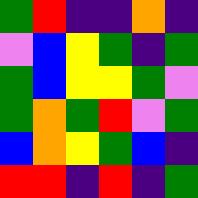[["green", "red", "indigo", "indigo", "orange", "indigo"], ["violet", "blue", "yellow", "green", "indigo", "green"], ["green", "blue", "yellow", "yellow", "green", "violet"], ["green", "orange", "green", "red", "violet", "green"], ["blue", "orange", "yellow", "green", "blue", "indigo"], ["red", "red", "indigo", "red", "indigo", "green"]]